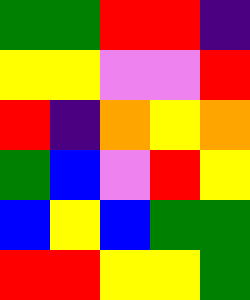[["green", "green", "red", "red", "indigo"], ["yellow", "yellow", "violet", "violet", "red"], ["red", "indigo", "orange", "yellow", "orange"], ["green", "blue", "violet", "red", "yellow"], ["blue", "yellow", "blue", "green", "green"], ["red", "red", "yellow", "yellow", "green"]]